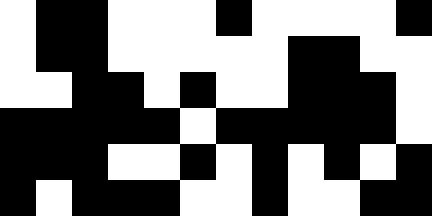[["white", "black", "black", "white", "white", "white", "black", "white", "white", "white", "white", "black"], ["white", "black", "black", "white", "white", "white", "white", "white", "black", "black", "white", "white"], ["white", "white", "black", "black", "white", "black", "white", "white", "black", "black", "black", "white"], ["black", "black", "black", "black", "black", "white", "black", "black", "black", "black", "black", "white"], ["black", "black", "black", "white", "white", "black", "white", "black", "white", "black", "white", "black"], ["black", "white", "black", "black", "black", "white", "white", "black", "white", "white", "black", "black"]]